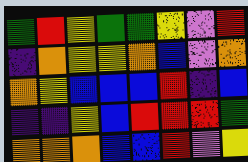[["green", "red", "yellow", "green", "green", "yellow", "violet", "red"], ["indigo", "orange", "yellow", "yellow", "orange", "blue", "violet", "orange"], ["orange", "yellow", "blue", "blue", "blue", "red", "indigo", "blue"], ["indigo", "indigo", "yellow", "blue", "red", "red", "red", "green"], ["orange", "orange", "orange", "blue", "blue", "red", "violet", "yellow"]]